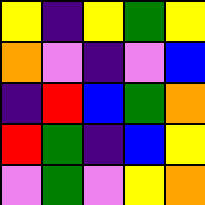[["yellow", "indigo", "yellow", "green", "yellow"], ["orange", "violet", "indigo", "violet", "blue"], ["indigo", "red", "blue", "green", "orange"], ["red", "green", "indigo", "blue", "yellow"], ["violet", "green", "violet", "yellow", "orange"]]